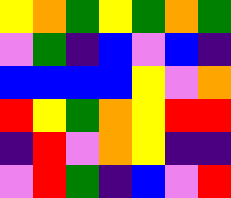[["yellow", "orange", "green", "yellow", "green", "orange", "green"], ["violet", "green", "indigo", "blue", "violet", "blue", "indigo"], ["blue", "blue", "blue", "blue", "yellow", "violet", "orange"], ["red", "yellow", "green", "orange", "yellow", "red", "red"], ["indigo", "red", "violet", "orange", "yellow", "indigo", "indigo"], ["violet", "red", "green", "indigo", "blue", "violet", "red"]]